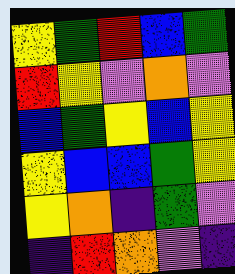[["yellow", "green", "red", "blue", "green"], ["red", "yellow", "violet", "orange", "violet"], ["blue", "green", "yellow", "blue", "yellow"], ["yellow", "blue", "blue", "green", "yellow"], ["yellow", "orange", "indigo", "green", "violet"], ["indigo", "red", "orange", "violet", "indigo"]]